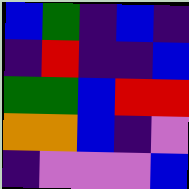[["blue", "green", "indigo", "blue", "indigo"], ["indigo", "red", "indigo", "indigo", "blue"], ["green", "green", "blue", "red", "red"], ["orange", "orange", "blue", "indigo", "violet"], ["indigo", "violet", "violet", "violet", "blue"]]